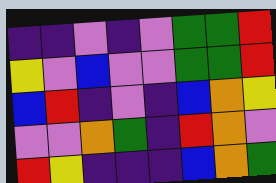[["indigo", "indigo", "violet", "indigo", "violet", "green", "green", "red"], ["yellow", "violet", "blue", "violet", "violet", "green", "green", "red"], ["blue", "red", "indigo", "violet", "indigo", "blue", "orange", "yellow"], ["violet", "violet", "orange", "green", "indigo", "red", "orange", "violet"], ["red", "yellow", "indigo", "indigo", "indigo", "blue", "orange", "green"]]